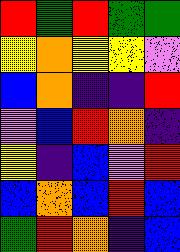[["red", "green", "red", "green", "green"], ["yellow", "orange", "yellow", "yellow", "violet"], ["blue", "orange", "indigo", "indigo", "red"], ["violet", "blue", "red", "orange", "indigo"], ["yellow", "indigo", "blue", "violet", "red"], ["blue", "orange", "blue", "red", "blue"], ["green", "red", "orange", "indigo", "blue"]]